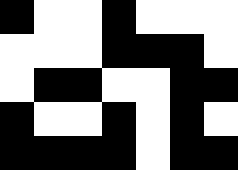[["black", "white", "white", "black", "white", "white", "white"], ["white", "white", "white", "black", "black", "black", "white"], ["white", "black", "black", "white", "white", "black", "black"], ["black", "white", "white", "black", "white", "black", "white"], ["black", "black", "black", "black", "white", "black", "black"]]